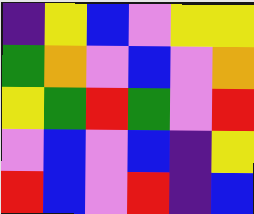[["indigo", "yellow", "blue", "violet", "yellow", "yellow"], ["green", "orange", "violet", "blue", "violet", "orange"], ["yellow", "green", "red", "green", "violet", "red"], ["violet", "blue", "violet", "blue", "indigo", "yellow"], ["red", "blue", "violet", "red", "indigo", "blue"]]